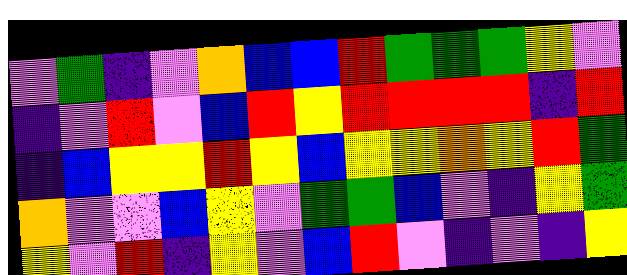[["violet", "green", "indigo", "violet", "orange", "blue", "blue", "red", "green", "green", "green", "yellow", "violet"], ["indigo", "violet", "red", "violet", "blue", "red", "yellow", "red", "red", "red", "red", "indigo", "red"], ["indigo", "blue", "yellow", "yellow", "red", "yellow", "blue", "yellow", "yellow", "orange", "yellow", "red", "green"], ["orange", "violet", "violet", "blue", "yellow", "violet", "green", "green", "blue", "violet", "indigo", "yellow", "green"], ["yellow", "violet", "red", "indigo", "yellow", "violet", "blue", "red", "violet", "indigo", "violet", "indigo", "yellow"]]